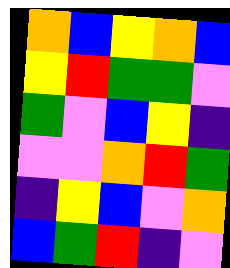[["orange", "blue", "yellow", "orange", "blue"], ["yellow", "red", "green", "green", "violet"], ["green", "violet", "blue", "yellow", "indigo"], ["violet", "violet", "orange", "red", "green"], ["indigo", "yellow", "blue", "violet", "orange"], ["blue", "green", "red", "indigo", "violet"]]